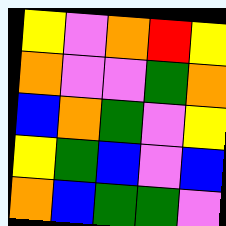[["yellow", "violet", "orange", "red", "yellow"], ["orange", "violet", "violet", "green", "orange"], ["blue", "orange", "green", "violet", "yellow"], ["yellow", "green", "blue", "violet", "blue"], ["orange", "blue", "green", "green", "violet"]]